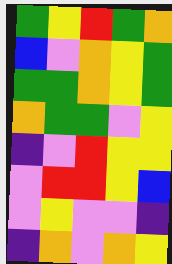[["green", "yellow", "red", "green", "orange"], ["blue", "violet", "orange", "yellow", "green"], ["green", "green", "orange", "yellow", "green"], ["orange", "green", "green", "violet", "yellow"], ["indigo", "violet", "red", "yellow", "yellow"], ["violet", "red", "red", "yellow", "blue"], ["violet", "yellow", "violet", "violet", "indigo"], ["indigo", "orange", "violet", "orange", "yellow"]]